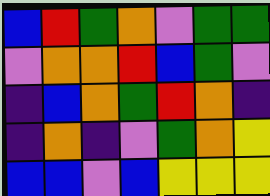[["blue", "red", "green", "orange", "violet", "green", "green"], ["violet", "orange", "orange", "red", "blue", "green", "violet"], ["indigo", "blue", "orange", "green", "red", "orange", "indigo"], ["indigo", "orange", "indigo", "violet", "green", "orange", "yellow"], ["blue", "blue", "violet", "blue", "yellow", "yellow", "yellow"]]